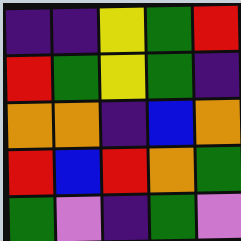[["indigo", "indigo", "yellow", "green", "red"], ["red", "green", "yellow", "green", "indigo"], ["orange", "orange", "indigo", "blue", "orange"], ["red", "blue", "red", "orange", "green"], ["green", "violet", "indigo", "green", "violet"]]